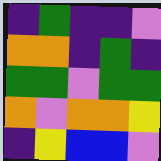[["indigo", "green", "indigo", "indigo", "violet"], ["orange", "orange", "indigo", "green", "indigo"], ["green", "green", "violet", "green", "green"], ["orange", "violet", "orange", "orange", "yellow"], ["indigo", "yellow", "blue", "blue", "violet"]]